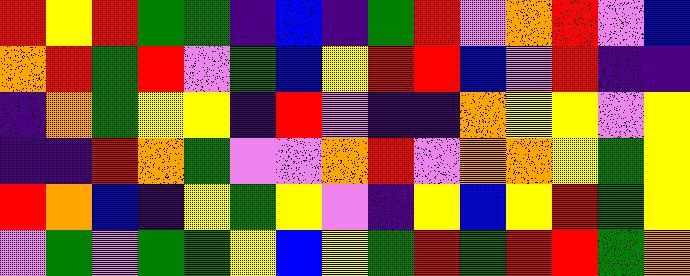[["red", "yellow", "red", "green", "green", "indigo", "blue", "indigo", "green", "red", "violet", "orange", "red", "violet", "blue"], ["orange", "red", "green", "red", "violet", "green", "blue", "yellow", "red", "red", "blue", "violet", "red", "indigo", "indigo"], ["indigo", "orange", "green", "yellow", "yellow", "indigo", "red", "violet", "indigo", "indigo", "orange", "yellow", "yellow", "violet", "yellow"], ["indigo", "indigo", "red", "orange", "green", "violet", "violet", "orange", "red", "violet", "orange", "orange", "yellow", "green", "yellow"], ["red", "orange", "blue", "indigo", "yellow", "green", "yellow", "violet", "indigo", "yellow", "blue", "yellow", "red", "green", "yellow"], ["violet", "green", "violet", "green", "green", "yellow", "blue", "yellow", "green", "red", "green", "red", "red", "green", "orange"]]